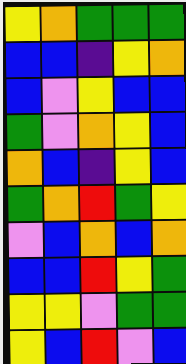[["yellow", "orange", "green", "green", "green"], ["blue", "blue", "indigo", "yellow", "orange"], ["blue", "violet", "yellow", "blue", "blue"], ["green", "violet", "orange", "yellow", "blue"], ["orange", "blue", "indigo", "yellow", "blue"], ["green", "orange", "red", "green", "yellow"], ["violet", "blue", "orange", "blue", "orange"], ["blue", "blue", "red", "yellow", "green"], ["yellow", "yellow", "violet", "green", "green"], ["yellow", "blue", "red", "violet", "blue"]]